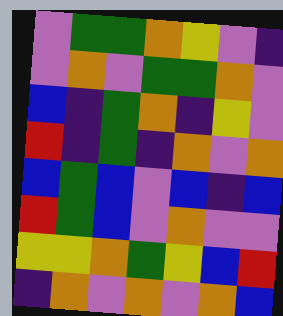[["violet", "green", "green", "orange", "yellow", "violet", "indigo"], ["violet", "orange", "violet", "green", "green", "orange", "violet"], ["blue", "indigo", "green", "orange", "indigo", "yellow", "violet"], ["red", "indigo", "green", "indigo", "orange", "violet", "orange"], ["blue", "green", "blue", "violet", "blue", "indigo", "blue"], ["red", "green", "blue", "violet", "orange", "violet", "violet"], ["yellow", "yellow", "orange", "green", "yellow", "blue", "red"], ["indigo", "orange", "violet", "orange", "violet", "orange", "blue"]]